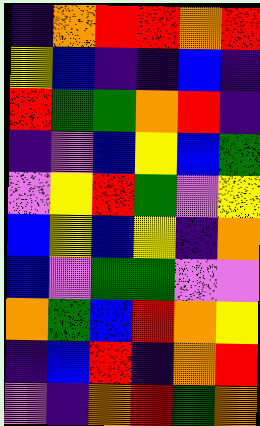[["indigo", "orange", "red", "red", "orange", "red"], ["yellow", "blue", "indigo", "indigo", "blue", "indigo"], ["red", "green", "green", "orange", "red", "indigo"], ["indigo", "violet", "blue", "yellow", "blue", "green"], ["violet", "yellow", "red", "green", "violet", "yellow"], ["blue", "yellow", "blue", "yellow", "indigo", "orange"], ["blue", "violet", "green", "green", "violet", "violet"], ["orange", "green", "blue", "red", "orange", "yellow"], ["indigo", "blue", "red", "indigo", "orange", "red"], ["violet", "indigo", "orange", "red", "green", "orange"]]